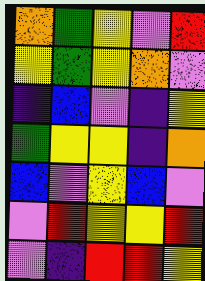[["orange", "green", "yellow", "violet", "red"], ["yellow", "green", "yellow", "orange", "violet"], ["indigo", "blue", "violet", "indigo", "yellow"], ["green", "yellow", "yellow", "indigo", "orange"], ["blue", "violet", "yellow", "blue", "violet"], ["violet", "red", "yellow", "yellow", "red"], ["violet", "indigo", "red", "red", "yellow"]]